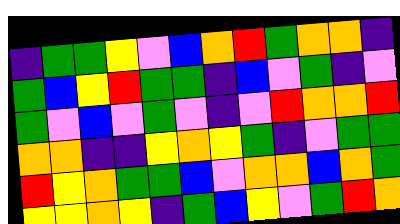[["indigo", "green", "green", "yellow", "violet", "blue", "orange", "red", "green", "orange", "orange", "indigo"], ["green", "blue", "yellow", "red", "green", "green", "indigo", "blue", "violet", "green", "indigo", "violet"], ["green", "violet", "blue", "violet", "green", "violet", "indigo", "violet", "red", "orange", "orange", "red"], ["orange", "orange", "indigo", "indigo", "yellow", "orange", "yellow", "green", "indigo", "violet", "green", "green"], ["red", "yellow", "orange", "green", "green", "blue", "violet", "orange", "orange", "blue", "orange", "green"], ["yellow", "yellow", "orange", "yellow", "indigo", "green", "blue", "yellow", "violet", "green", "red", "orange"]]